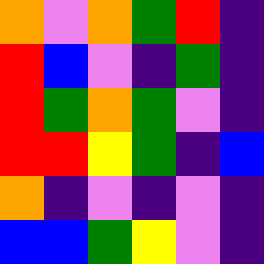[["orange", "violet", "orange", "green", "red", "indigo"], ["red", "blue", "violet", "indigo", "green", "indigo"], ["red", "green", "orange", "green", "violet", "indigo"], ["red", "red", "yellow", "green", "indigo", "blue"], ["orange", "indigo", "violet", "indigo", "violet", "indigo"], ["blue", "blue", "green", "yellow", "violet", "indigo"]]